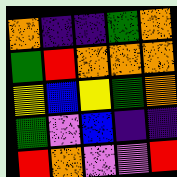[["orange", "indigo", "indigo", "green", "orange"], ["green", "red", "orange", "orange", "orange"], ["yellow", "blue", "yellow", "green", "orange"], ["green", "violet", "blue", "indigo", "indigo"], ["red", "orange", "violet", "violet", "red"]]